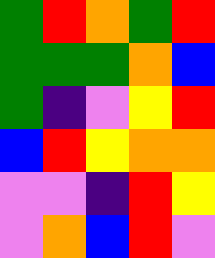[["green", "red", "orange", "green", "red"], ["green", "green", "green", "orange", "blue"], ["green", "indigo", "violet", "yellow", "red"], ["blue", "red", "yellow", "orange", "orange"], ["violet", "violet", "indigo", "red", "yellow"], ["violet", "orange", "blue", "red", "violet"]]